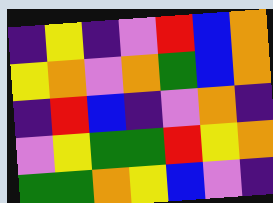[["indigo", "yellow", "indigo", "violet", "red", "blue", "orange"], ["yellow", "orange", "violet", "orange", "green", "blue", "orange"], ["indigo", "red", "blue", "indigo", "violet", "orange", "indigo"], ["violet", "yellow", "green", "green", "red", "yellow", "orange"], ["green", "green", "orange", "yellow", "blue", "violet", "indigo"]]